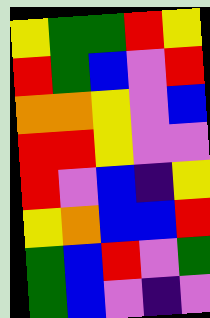[["yellow", "green", "green", "red", "yellow"], ["red", "green", "blue", "violet", "red"], ["orange", "orange", "yellow", "violet", "blue"], ["red", "red", "yellow", "violet", "violet"], ["red", "violet", "blue", "indigo", "yellow"], ["yellow", "orange", "blue", "blue", "red"], ["green", "blue", "red", "violet", "green"], ["green", "blue", "violet", "indigo", "violet"]]